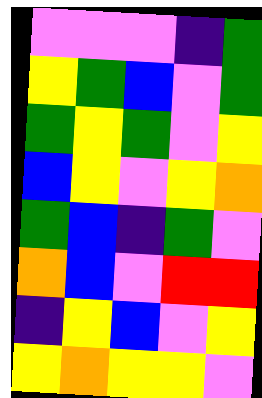[["violet", "violet", "violet", "indigo", "green"], ["yellow", "green", "blue", "violet", "green"], ["green", "yellow", "green", "violet", "yellow"], ["blue", "yellow", "violet", "yellow", "orange"], ["green", "blue", "indigo", "green", "violet"], ["orange", "blue", "violet", "red", "red"], ["indigo", "yellow", "blue", "violet", "yellow"], ["yellow", "orange", "yellow", "yellow", "violet"]]